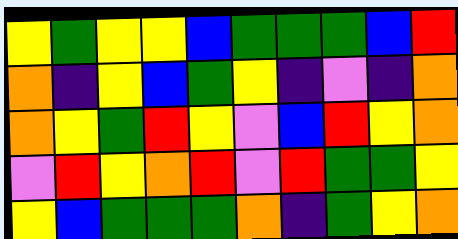[["yellow", "green", "yellow", "yellow", "blue", "green", "green", "green", "blue", "red"], ["orange", "indigo", "yellow", "blue", "green", "yellow", "indigo", "violet", "indigo", "orange"], ["orange", "yellow", "green", "red", "yellow", "violet", "blue", "red", "yellow", "orange"], ["violet", "red", "yellow", "orange", "red", "violet", "red", "green", "green", "yellow"], ["yellow", "blue", "green", "green", "green", "orange", "indigo", "green", "yellow", "orange"]]